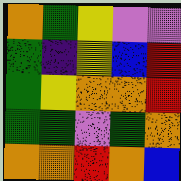[["orange", "green", "yellow", "violet", "violet"], ["green", "indigo", "yellow", "blue", "red"], ["green", "yellow", "orange", "orange", "red"], ["green", "green", "violet", "green", "orange"], ["orange", "orange", "red", "orange", "blue"]]